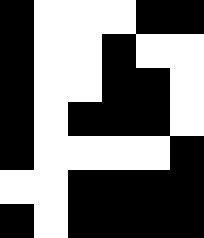[["black", "white", "white", "white", "black", "black"], ["black", "white", "white", "black", "white", "white"], ["black", "white", "white", "black", "black", "white"], ["black", "white", "black", "black", "black", "white"], ["black", "white", "white", "white", "white", "black"], ["white", "white", "black", "black", "black", "black"], ["black", "white", "black", "black", "black", "black"]]